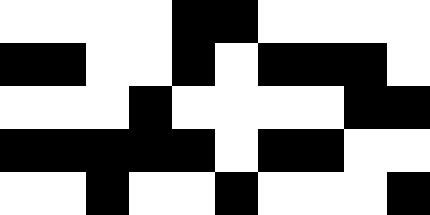[["white", "white", "white", "white", "black", "black", "white", "white", "white", "white"], ["black", "black", "white", "white", "black", "white", "black", "black", "black", "white"], ["white", "white", "white", "black", "white", "white", "white", "white", "black", "black"], ["black", "black", "black", "black", "black", "white", "black", "black", "white", "white"], ["white", "white", "black", "white", "white", "black", "white", "white", "white", "black"]]